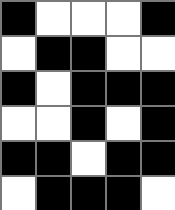[["black", "white", "white", "white", "black"], ["white", "black", "black", "white", "white"], ["black", "white", "black", "black", "black"], ["white", "white", "black", "white", "black"], ["black", "black", "white", "black", "black"], ["white", "black", "black", "black", "white"]]